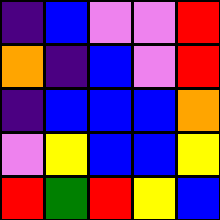[["indigo", "blue", "violet", "violet", "red"], ["orange", "indigo", "blue", "violet", "red"], ["indigo", "blue", "blue", "blue", "orange"], ["violet", "yellow", "blue", "blue", "yellow"], ["red", "green", "red", "yellow", "blue"]]